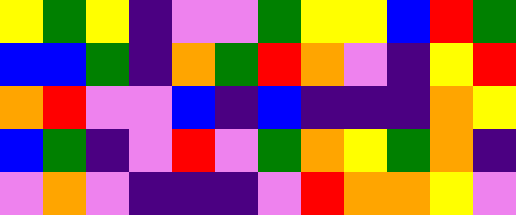[["yellow", "green", "yellow", "indigo", "violet", "violet", "green", "yellow", "yellow", "blue", "red", "green"], ["blue", "blue", "green", "indigo", "orange", "green", "red", "orange", "violet", "indigo", "yellow", "red"], ["orange", "red", "violet", "violet", "blue", "indigo", "blue", "indigo", "indigo", "indigo", "orange", "yellow"], ["blue", "green", "indigo", "violet", "red", "violet", "green", "orange", "yellow", "green", "orange", "indigo"], ["violet", "orange", "violet", "indigo", "indigo", "indigo", "violet", "red", "orange", "orange", "yellow", "violet"]]